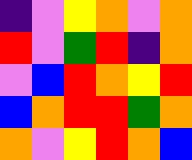[["indigo", "violet", "yellow", "orange", "violet", "orange"], ["red", "violet", "green", "red", "indigo", "orange"], ["violet", "blue", "red", "orange", "yellow", "red"], ["blue", "orange", "red", "red", "green", "orange"], ["orange", "violet", "yellow", "red", "orange", "blue"]]